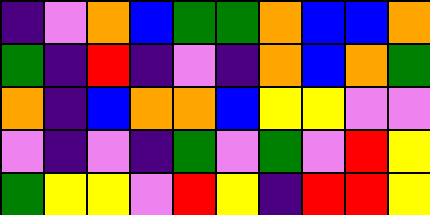[["indigo", "violet", "orange", "blue", "green", "green", "orange", "blue", "blue", "orange"], ["green", "indigo", "red", "indigo", "violet", "indigo", "orange", "blue", "orange", "green"], ["orange", "indigo", "blue", "orange", "orange", "blue", "yellow", "yellow", "violet", "violet"], ["violet", "indigo", "violet", "indigo", "green", "violet", "green", "violet", "red", "yellow"], ["green", "yellow", "yellow", "violet", "red", "yellow", "indigo", "red", "red", "yellow"]]